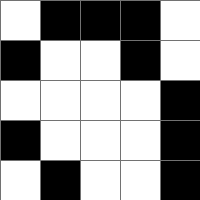[["white", "black", "black", "black", "white"], ["black", "white", "white", "black", "white"], ["white", "white", "white", "white", "black"], ["black", "white", "white", "white", "black"], ["white", "black", "white", "white", "black"]]